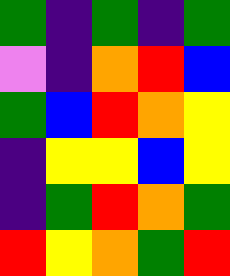[["green", "indigo", "green", "indigo", "green"], ["violet", "indigo", "orange", "red", "blue"], ["green", "blue", "red", "orange", "yellow"], ["indigo", "yellow", "yellow", "blue", "yellow"], ["indigo", "green", "red", "orange", "green"], ["red", "yellow", "orange", "green", "red"]]